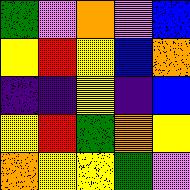[["green", "violet", "orange", "violet", "blue"], ["yellow", "red", "yellow", "blue", "orange"], ["indigo", "indigo", "yellow", "indigo", "blue"], ["yellow", "red", "green", "orange", "yellow"], ["orange", "yellow", "yellow", "green", "violet"]]